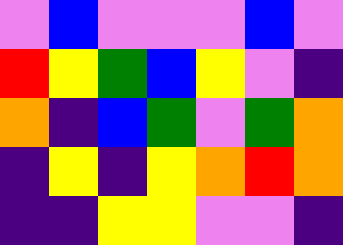[["violet", "blue", "violet", "violet", "violet", "blue", "violet"], ["red", "yellow", "green", "blue", "yellow", "violet", "indigo"], ["orange", "indigo", "blue", "green", "violet", "green", "orange"], ["indigo", "yellow", "indigo", "yellow", "orange", "red", "orange"], ["indigo", "indigo", "yellow", "yellow", "violet", "violet", "indigo"]]